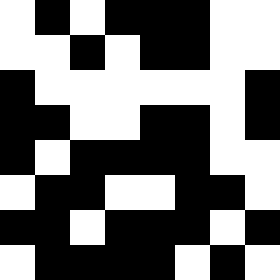[["white", "black", "white", "black", "black", "black", "white", "white"], ["white", "white", "black", "white", "black", "black", "white", "white"], ["black", "white", "white", "white", "white", "white", "white", "black"], ["black", "black", "white", "white", "black", "black", "white", "black"], ["black", "white", "black", "black", "black", "black", "white", "white"], ["white", "black", "black", "white", "white", "black", "black", "white"], ["black", "black", "white", "black", "black", "black", "white", "black"], ["white", "black", "black", "black", "black", "white", "black", "white"]]